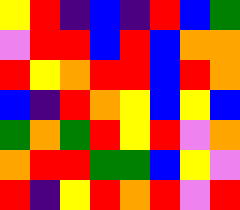[["yellow", "red", "indigo", "blue", "indigo", "red", "blue", "green"], ["violet", "red", "red", "blue", "red", "blue", "orange", "orange"], ["red", "yellow", "orange", "red", "red", "blue", "red", "orange"], ["blue", "indigo", "red", "orange", "yellow", "blue", "yellow", "blue"], ["green", "orange", "green", "red", "yellow", "red", "violet", "orange"], ["orange", "red", "red", "green", "green", "blue", "yellow", "violet"], ["red", "indigo", "yellow", "red", "orange", "red", "violet", "red"]]